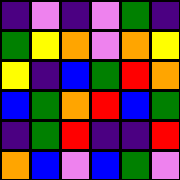[["indigo", "violet", "indigo", "violet", "green", "indigo"], ["green", "yellow", "orange", "violet", "orange", "yellow"], ["yellow", "indigo", "blue", "green", "red", "orange"], ["blue", "green", "orange", "red", "blue", "green"], ["indigo", "green", "red", "indigo", "indigo", "red"], ["orange", "blue", "violet", "blue", "green", "violet"]]